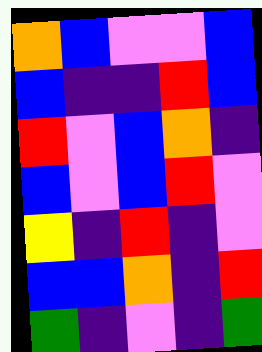[["orange", "blue", "violet", "violet", "blue"], ["blue", "indigo", "indigo", "red", "blue"], ["red", "violet", "blue", "orange", "indigo"], ["blue", "violet", "blue", "red", "violet"], ["yellow", "indigo", "red", "indigo", "violet"], ["blue", "blue", "orange", "indigo", "red"], ["green", "indigo", "violet", "indigo", "green"]]